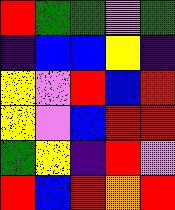[["red", "green", "green", "violet", "green"], ["indigo", "blue", "blue", "yellow", "indigo"], ["yellow", "violet", "red", "blue", "red"], ["yellow", "violet", "blue", "red", "red"], ["green", "yellow", "indigo", "red", "violet"], ["red", "blue", "red", "orange", "red"]]